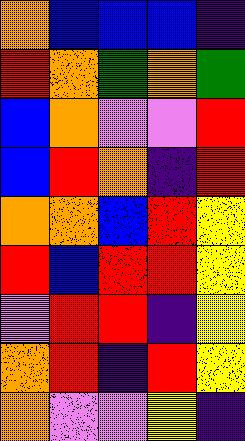[["orange", "blue", "blue", "blue", "indigo"], ["red", "orange", "green", "orange", "green"], ["blue", "orange", "violet", "violet", "red"], ["blue", "red", "orange", "indigo", "red"], ["orange", "orange", "blue", "red", "yellow"], ["red", "blue", "red", "red", "yellow"], ["violet", "red", "red", "indigo", "yellow"], ["orange", "red", "indigo", "red", "yellow"], ["orange", "violet", "violet", "yellow", "indigo"]]